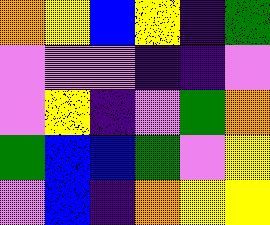[["orange", "yellow", "blue", "yellow", "indigo", "green"], ["violet", "violet", "violet", "indigo", "indigo", "violet"], ["violet", "yellow", "indigo", "violet", "green", "orange"], ["green", "blue", "blue", "green", "violet", "yellow"], ["violet", "blue", "indigo", "orange", "yellow", "yellow"]]